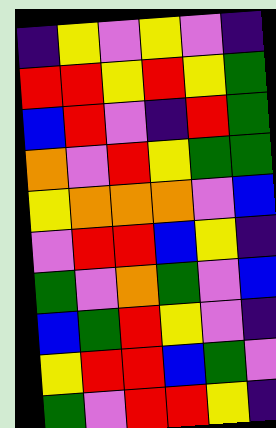[["indigo", "yellow", "violet", "yellow", "violet", "indigo"], ["red", "red", "yellow", "red", "yellow", "green"], ["blue", "red", "violet", "indigo", "red", "green"], ["orange", "violet", "red", "yellow", "green", "green"], ["yellow", "orange", "orange", "orange", "violet", "blue"], ["violet", "red", "red", "blue", "yellow", "indigo"], ["green", "violet", "orange", "green", "violet", "blue"], ["blue", "green", "red", "yellow", "violet", "indigo"], ["yellow", "red", "red", "blue", "green", "violet"], ["green", "violet", "red", "red", "yellow", "indigo"]]